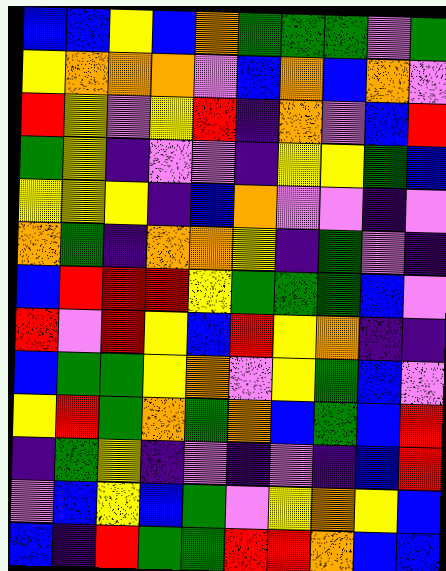[["blue", "blue", "yellow", "blue", "orange", "green", "green", "green", "violet", "green"], ["yellow", "orange", "orange", "orange", "violet", "blue", "orange", "blue", "orange", "violet"], ["red", "yellow", "violet", "yellow", "red", "indigo", "orange", "violet", "blue", "red"], ["green", "yellow", "indigo", "violet", "violet", "indigo", "yellow", "yellow", "green", "blue"], ["yellow", "yellow", "yellow", "indigo", "blue", "orange", "violet", "violet", "indigo", "violet"], ["orange", "green", "indigo", "orange", "orange", "yellow", "indigo", "green", "violet", "indigo"], ["blue", "red", "red", "red", "yellow", "green", "green", "green", "blue", "violet"], ["red", "violet", "red", "yellow", "blue", "red", "yellow", "orange", "indigo", "indigo"], ["blue", "green", "green", "yellow", "orange", "violet", "yellow", "green", "blue", "violet"], ["yellow", "red", "green", "orange", "green", "orange", "blue", "green", "blue", "red"], ["indigo", "green", "yellow", "indigo", "violet", "indigo", "violet", "indigo", "blue", "red"], ["violet", "blue", "yellow", "blue", "green", "violet", "yellow", "orange", "yellow", "blue"], ["blue", "indigo", "red", "green", "green", "red", "red", "orange", "blue", "blue"]]